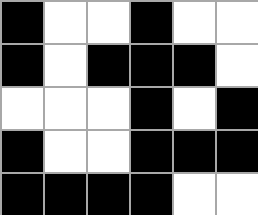[["black", "white", "white", "black", "white", "white"], ["black", "white", "black", "black", "black", "white"], ["white", "white", "white", "black", "white", "black"], ["black", "white", "white", "black", "black", "black"], ["black", "black", "black", "black", "white", "white"]]